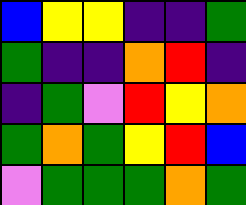[["blue", "yellow", "yellow", "indigo", "indigo", "green"], ["green", "indigo", "indigo", "orange", "red", "indigo"], ["indigo", "green", "violet", "red", "yellow", "orange"], ["green", "orange", "green", "yellow", "red", "blue"], ["violet", "green", "green", "green", "orange", "green"]]